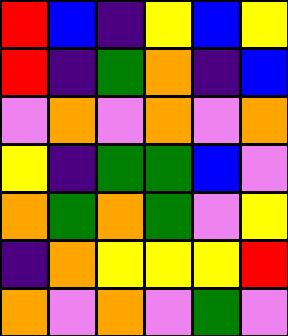[["red", "blue", "indigo", "yellow", "blue", "yellow"], ["red", "indigo", "green", "orange", "indigo", "blue"], ["violet", "orange", "violet", "orange", "violet", "orange"], ["yellow", "indigo", "green", "green", "blue", "violet"], ["orange", "green", "orange", "green", "violet", "yellow"], ["indigo", "orange", "yellow", "yellow", "yellow", "red"], ["orange", "violet", "orange", "violet", "green", "violet"]]